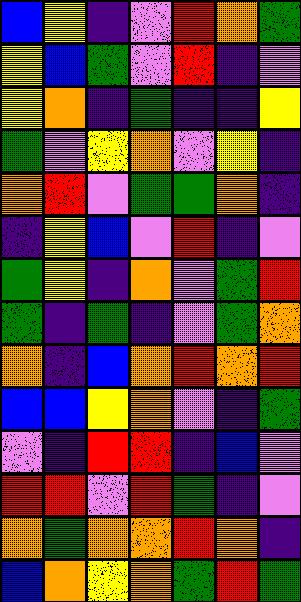[["blue", "yellow", "indigo", "violet", "red", "orange", "green"], ["yellow", "blue", "green", "violet", "red", "indigo", "violet"], ["yellow", "orange", "indigo", "green", "indigo", "indigo", "yellow"], ["green", "violet", "yellow", "orange", "violet", "yellow", "indigo"], ["orange", "red", "violet", "green", "green", "orange", "indigo"], ["indigo", "yellow", "blue", "violet", "red", "indigo", "violet"], ["green", "yellow", "indigo", "orange", "violet", "green", "red"], ["green", "indigo", "green", "indigo", "violet", "green", "orange"], ["orange", "indigo", "blue", "orange", "red", "orange", "red"], ["blue", "blue", "yellow", "orange", "violet", "indigo", "green"], ["violet", "indigo", "red", "red", "indigo", "blue", "violet"], ["red", "red", "violet", "red", "green", "indigo", "violet"], ["orange", "green", "orange", "orange", "red", "orange", "indigo"], ["blue", "orange", "yellow", "orange", "green", "red", "green"]]